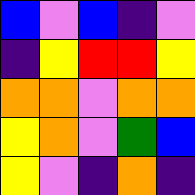[["blue", "violet", "blue", "indigo", "violet"], ["indigo", "yellow", "red", "red", "yellow"], ["orange", "orange", "violet", "orange", "orange"], ["yellow", "orange", "violet", "green", "blue"], ["yellow", "violet", "indigo", "orange", "indigo"]]